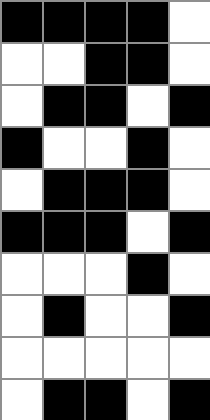[["black", "black", "black", "black", "white"], ["white", "white", "black", "black", "white"], ["white", "black", "black", "white", "black"], ["black", "white", "white", "black", "white"], ["white", "black", "black", "black", "white"], ["black", "black", "black", "white", "black"], ["white", "white", "white", "black", "white"], ["white", "black", "white", "white", "black"], ["white", "white", "white", "white", "white"], ["white", "black", "black", "white", "black"]]